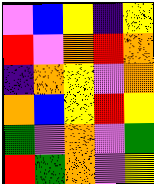[["violet", "blue", "yellow", "indigo", "yellow"], ["red", "violet", "orange", "red", "orange"], ["indigo", "orange", "yellow", "violet", "orange"], ["orange", "blue", "yellow", "red", "yellow"], ["green", "violet", "orange", "violet", "green"], ["red", "green", "orange", "violet", "yellow"]]